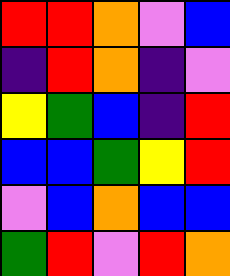[["red", "red", "orange", "violet", "blue"], ["indigo", "red", "orange", "indigo", "violet"], ["yellow", "green", "blue", "indigo", "red"], ["blue", "blue", "green", "yellow", "red"], ["violet", "blue", "orange", "blue", "blue"], ["green", "red", "violet", "red", "orange"]]